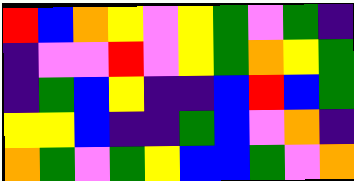[["red", "blue", "orange", "yellow", "violet", "yellow", "green", "violet", "green", "indigo"], ["indigo", "violet", "violet", "red", "violet", "yellow", "green", "orange", "yellow", "green"], ["indigo", "green", "blue", "yellow", "indigo", "indigo", "blue", "red", "blue", "green"], ["yellow", "yellow", "blue", "indigo", "indigo", "green", "blue", "violet", "orange", "indigo"], ["orange", "green", "violet", "green", "yellow", "blue", "blue", "green", "violet", "orange"]]